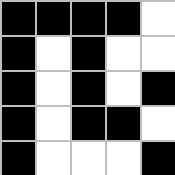[["black", "black", "black", "black", "white"], ["black", "white", "black", "white", "white"], ["black", "white", "black", "white", "black"], ["black", "white", "black", "black", "white"], ["black", "white", "white", "white", "black"]]